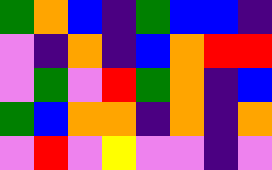[["green", "orange", "blue", "indigo", "green", "blue", "blue", "indigo"], ["violet", "indigo", "orange", "indigo", "blue", "orange", "red", "red"], ["violet", "green", "violet", "red", "green", "orange", "indigo", "blue"], ["green", "blue", "orange", "orange", "indigo", "orange", "indigo", "orange"], ["violet", "red", "violet", "yellow", "violet", "violet", "indigo", "violet"]]